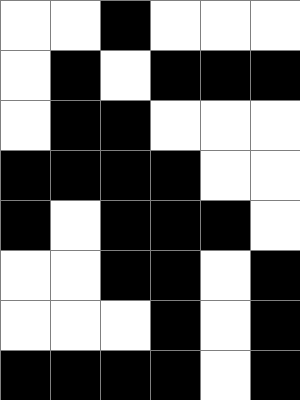[["white", "white", "black", "white", "white", "white"], ["white", "black", "white", "black", "black", "black"], ["white", "black", "black", "white", "white", "white"], ["black", "black", "black", "black", "white", "white"], ["black", "white", "black", "black", "black", "white"], ["white", "white", "black", "black", "white", "black"], ["white", "white", "white", "black", "white", "black"], ["black", "black", "black", "black", "white", "black"]]